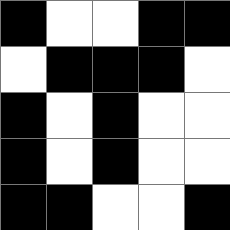[["black", "white", "white", "black", "black"], ["white", "black", "black", "black", "white"], ["black", "white", "black", "white", "white"], ["black", "white", "black", "white", "white"], ["black", "black", "white", "white", "black"]]